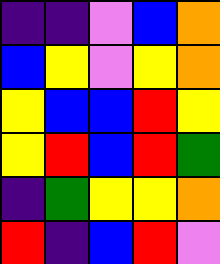[["indigo", "indigo", "violet", "blue", "orange"], ["blue", "yellow", "violet", "yellow", "orange"], ["yellow", "blue", "blue", "red", "yellow"], ["yellow", "red", "blue", "red", "green"], ["indigo", "green", "yellow", "yellow", "orange"], ["red", "indigo", "blue", "red", "violet"]]